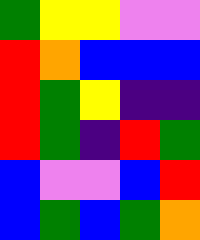[["green", "yellow", "yellow", "violet", "violet"], ["red", "orange", "blue", "blue", "blue"], ["red", "green", "yellow", "indigo", "indigo"], ["red", "green", "indigo", "red", "green"], ["blue", "violet", "violet", "blue", "red"], ["blue", "green", "blue", "green", "orange"]]